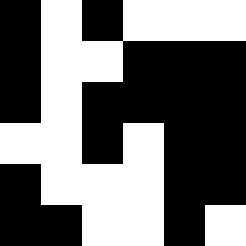[["black", "white", "black", "white", "white", "white"], ["black", "white", "white", "black", "black", "black"], ["black", "white", "black", "black", "black", "black"], ["white", "white", "black", "white", "black", "black"], ["black", "white", "white", "white", "black", "black"], ["black", "black", "white", "white", "black", "white"]]